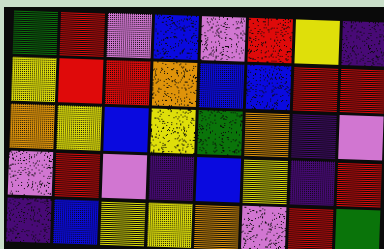[["green", "red", "violet", "blue", "violet", "red", "yellow", "indigo"], ["yellow", "red", "red", "orange", "blue", "blue", "red", "red"], ["orange", "yellow", "blue", "yellow", "green", "orange", "indigo", "violet"], ["violet", "red", "violet", "indigo", "blue", "yellow", "indigo", "red"], ["indigo", "blue", "yellow", "yellow", "orange", "violet", "red", "green"]]